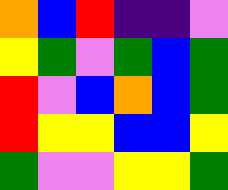[["orange", "blue", "red", "indigo", "indigo", "violet"], ["yellow", "green", "violet", "green", "blue", "green"], ["red", "violet", "blue", "orange", "blue", "green"], ["red", "yellow", "yellow", "blue", "blue", "yellow"], ["green", "violet", "violet", "yellow", "yellow", "green"]]